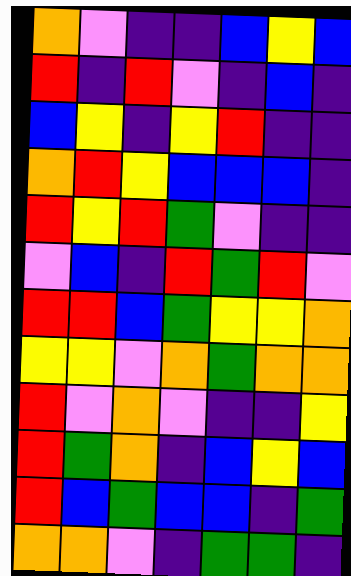[["orange", "violet", "indigo", "indigo", "blue", "yellow", "blue"], ["red", "indigo", "red", "violet", "indigo", "blue", "indigo"], ["blue", "yellow", "indigo", "yellow", "red", "indigo", "indigo"], ["orange", "red", "yellow", "blue", "blue", "blue", "indigo"], ["red", "yellow", "red", "green", "violet", "indigo", "indigo"], ["violet", "blue", "indigo", "red", "green", "red", "violet"], ["red", "red", "blue", "green", "yellow", "yellow", "orange"], ["yellow", "yellow", "violet", "orange", "green", "orange", "orange"], ["red", "violet", "orange", "violet", "indigo", "indigo", "yellow"], ["red", "green", "orange", "indigo", "blue", "yellow", "blue"], ["red", "blue", "green", "blue", "blue", "indigo", "green"], ["orange", "orange", "violet", "indigo", "green", "green", "indigo"]]